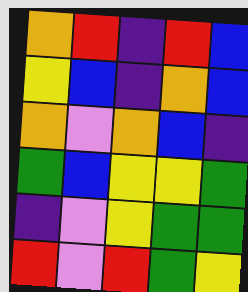[["orange", "red", "indigo", "red", "blue"], ["yellow", "blue", "indigo", "orange", "blue"], ["orange", "violet", "orange", "blue", "indigo"], ["green", "blue", "yellow", "yellow", "green"], ["indigo", "violet", "yellow", "green", "green"], ["red", "violet", "red", "green", "yellow"]]